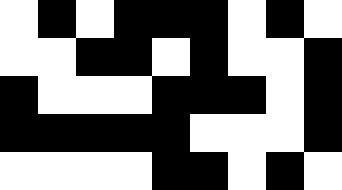[["white", "black", "white", "black", "black", "black", "white", "black", "white"], ["white", "white", "black", "black", "white", "black", "white", "white", "black"], ["black", "white", "white", "white", "black", "black", "black", "white", "black"], ["black", "black", "black", "black", "black", "white", "white", "white", "black"], ["white", "white", "white", "white", "black", "black", "white", "black", "white"]]